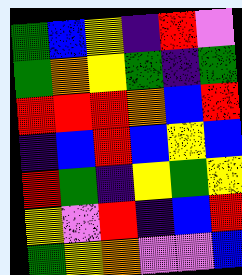[["green", "blue", "yellow", "indigo", "red", "violet"], ["green", "orange", "yellow", "green", "indigo", "green"], ["red", "red", "red", "orange", "blue", "red"], ["indigo", "blue", "red", "blue", "yellow", "blue"], ["red", "green", "indigo", "yellow", "green", "yellow"], ["yellow", "violet", "red", "indigo", "blue", "red"], ["green", "yellow", "orange", "violet", "violet", "blue"]]